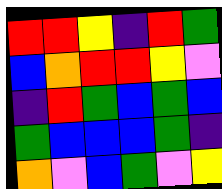[["red", "red", "yellow", "indigo", "red", "green"], ["blue", "orange", "red", "red", "yellow", "violet"], ["indigo", "red", "green", "blue", "green", "blue"], ["green", "blue", "blue", "blue", "green", "indigo"], ["orange", "violet", "blue", "green", "violet", "yellow"]]